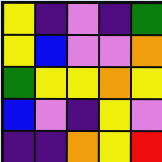[["yellow", "indigo", "violet", "indigo", "green"], ["yellow", "blue", "violet", "violet", "orange"], ["green", "yellow", "yellow", "orange", "yellow"], ["blue", "violet", "indigo", "yellow", "violet"], ["indigo", "indigo", "orange", "yellow", "red"]]